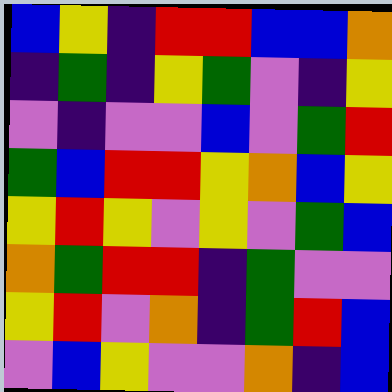[["blue", "yellow", "indigo", "red", "red", "blue", "blue", "orange"], ["indigo", "green", "indigo", "yellow", "green", "violet", "indigo", "yellow"], ["violet", "indigo", "violet", "violet", "blue", "violet", "green", "red"], ["green", "blue", "red", "red", "yellow", "orange", "blue", "yellow"], ["yellow", "red", "yellow", "violet", "yellow", "violet", "green", "blue"], ["orange", "green", "red", "red", "indigo", "green", "violet", "violet"], ["yellow", "red", "violet", "orange", "indigo", "green", "red", "blue"], ["violet", "blue", "yellow", "violet", "violet", "orange", "indigo", "blue"]]